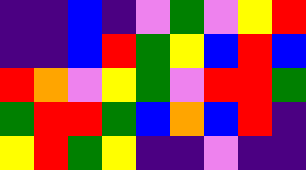[["indigo", "indigo", "blue", "indigo", "violet", "green", "violet", "yellow", "red"], ["indigo", "indigo", "blue", "red", "green", "yellow", "blue", "red", "blue"], ["red", "orange", "violet", "yellow", "green", "violet", "red", "red", "green"], ["green", "red", "red", "green", "blue", "orange", "blue", "red", "indigo"], ["yellow", "red", "green", "yellow", "indigo", "indigo", "violet", "indigo", "indigo"]]